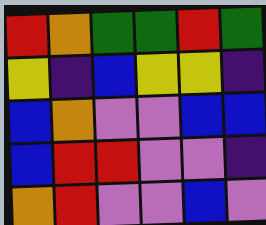[["red", "orange", "green", "green", "red", "green"], ["yellow", "indigo", "blue", "yellow", "yellow", "indigo"], ["blue", "orange", "violet", "violet", "blue", "blue"], ["blue", "red", "red", "violet", "violet", "indigo"], ["orange", "red", "violet", "violet", "blue", "violet"]]